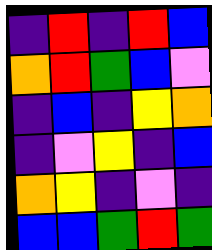[["indigo", "red", "indigo", "red", "blue"], ["orange", "red", "green", "blue", "violet"], ["indigo", "blue", "indigo", "yellow", "orange"], ["indigo", "violet", "yellow", "indigo", "blue"], ["orange", "yellow", "indigo", "violet", "indigo"], ["blue", "blue", "green", "red", "green"]]